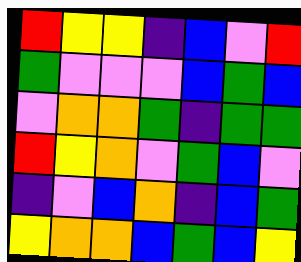[["red", "yellow", "yellow", "indigo", "blue", "violet", "red"], ["green", "violet", "violet", "violet", "blue", "green", "blue"], ["violet", "orange", "orange", "green", "indigo", "green", "green"], ["red", "yellow", "orange", "violet", "green", "blue", "violet"], ["indigo", "violet", "blue", "orange", "indigo", "blue", "green"], ["yellow", "orange", "orange", "blue", "green", "blue", "yellow"]]